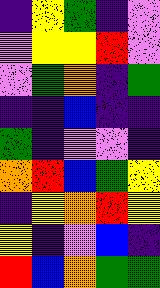[["indigo", "yellow", "green", "indigo", "violet"], ["violet", "yellow", "yellow", "red", "violet"], ["violet", "green", "orange", "indigo", "green"], ["indigo", "indigo", "blue", "indigo", "indigo"], ["green", "indigo", "violet", "violet", "indigo"], ["orange", "red", "blue", "green", "yellow"], ["indigo", "yellow", "orange", "red", "yellow"], ["yellow", "indigo", "violet", "blue", "indigo"], ["red", "blue", "orange", "green", "green"]]